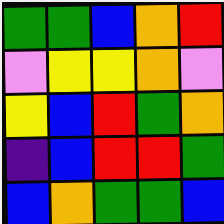[["green", "green", "blue", "orange", "red"], ["violet", "yellow", "yellow", "orange", "violet"], ["yellow", "blue", "red", "green", "orange"], ["indigo", "blue", "red", "red", "green"], ["blue", "orange", "green", "green", "blue"]]